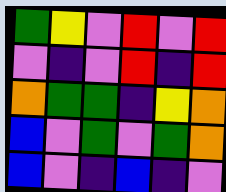[["green", "yellow", "violet", "red", "violet", "red"], ["violet", "indigo", "violet", "red", "indigo", "red"], ["orange", "green", "green", "indigo", "yellow", "orange"], ["blue", "violet", "green", "violet", "green", "orange"], ["blue", "violet", "indigo", "blue", "indigo", "violet"]]